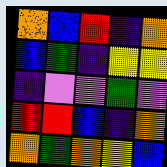[["orange", "blue", "red", "indigo", "orange"], ["blue", "green", "indigo", "yellow", "yellow"], ["indigo", "violet", "violet", "green", "violet"], ["red", "red", "blue", "indigo", "orange"], ["orange", "green", "orange", "yellow", "blue"]]